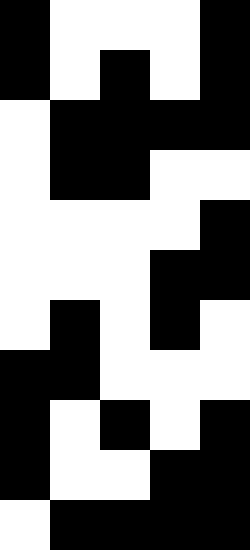[["black", "white", "white", "white", "black"], ["black", "white", "black", "white", "black"], ["white", "black", "black", "black", "black"], ["white", "black", "black", "white", "white"], ["white", "white", "white", "white", "black"], ["white", "white", "white", "black", "black"], ["white", "black", "white", "black", "white"], ["black", "black", "white", "white", "white"], ["black", "white", "black", "white", "black"], ["black", "white", "white", "black", "black"], ["white", "black", "black", "black", "black"]]